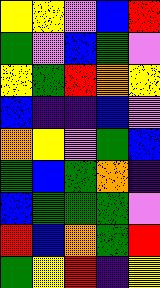[["yellow", "yellow", "violet", "blue", "red"], ["green", "violet", "blue", "green", "violet"], ["yellow", "green", "red", "orange", "yellow"], ["blue", "indigo", "indigo", "blue", "violet"], ["orange", "yellow", "violet", "green", "blue"], ["green", "blue", "green", "orange", "indigo"], ["blue", "green", "green", "green", "violet"], ["red", "blue", "orange", "green", "red"], ["green", "yellow", "red", "indigo", "yellow"]]